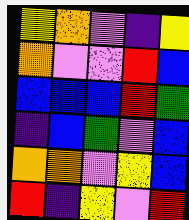[["yellow", "orange", "violet", "indigo", "yellow"], ["orange", "violet", "violet", "red", "blue"], ["blue", "blue", "blue", "red", "green"], ["indigo", "blue", "green", "violet", "blue"], ["orange", "orange", "violet", "yellow", "blue"], ["red", "indigo", "yellow", "violet", "red"]]